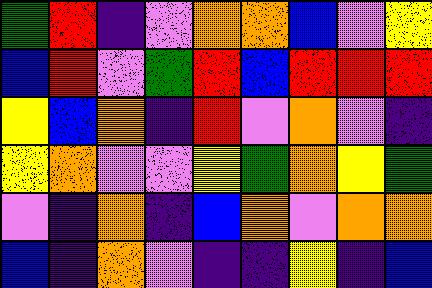[["green", "red", "indigo", "violet", "orange", "orange", "blue", "violet", "yellow"], ["blue", "red", "violet", "green", "red", "blue", "red", "red", "red"], ["yellow", "blue", "orange", "indigo", "red", "violet", "orange", "violet", "indigo"], ["yellow", "orange", "violet", "violet", "yellow", "green", "orange", "yellow", "green"], ["violet", "indigo", "orange", "indigo", "blue", "orange", "violet", "orange", "orange"], ["blue", "indigo", "orange", "violet", "indigo", "indigo", "yellow", "indigo", "blue"]]